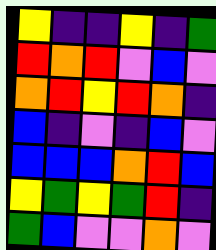[["yellow", "indigo", "indigo", "yellow", "indigo", "green"], ["red", "orange", "red", "violet", "blue", "violet"], ["orange", "red", "yellow", "red", "orange", "indigo"], ["blue", "indigo", "violet", "indigo", "blue", "violet"], ["blue", "blue", "blue", "orange", "red", "blue"], ["yellow", "green", "yellow", "green", "red", "indigo"], ["green", "blue", "violet", "violet", "orange", "violet"]]